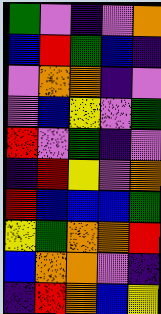[["green", "violet", "indigo", "violet", "orange"], ["blue", "red", "green", "blue", "indigo"], ["violet", "orange", "orange", "indigo", "violet"], ["violet", "blue", "yellow", "violet", "green"], ["red", "violet", "green", "indigo", "violet"], ["indigo", "red", "yellow", "violet", "orange"], ["red", "blue", "blue", "blue", "green"], ["yellow", "green", "orange", "orange", "red"], ["blue", "orange", "orange", "violet", "indigo"], ["indigo", "red", "orange", "blue", "yellow"]]